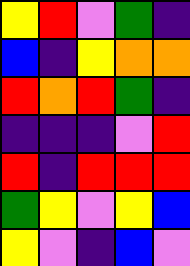[["yellow", "red", "violet", "green", "indigo"], ["blue", "indigo", "yellow", "orange", "orange"], ["red", "orange", "red", "green", "indigo"], ["indigo", "indigo", "indigo", "violet", "red"], ["red", "indigo", "red", "red", "red"], ["green", "yellow", "violet", "yellow", "blue"], ["yellow", "violet", "indigo", "blue", "violet"]]